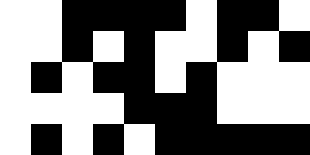[["white", "white", "black", "black", "black", "black", "white", "black", "black", "white"], ["white", "white", "black", "white", "black", "white", "white", "black", "white", "black"], ["white", "black", "white", "black", "black", "white", "black", "white", "white", "white"], ["white", "white", "white", "white", "black", "black", "black", "white", "white", "white"], ["white", "black", "white", "black", "white", "black", "black", "black", "black", "black"]]